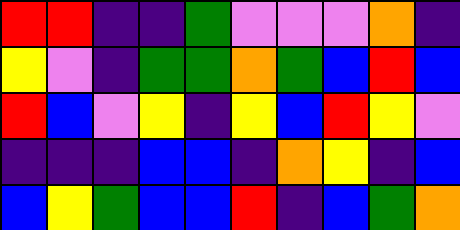[["red", "red", "indigo", "indigo", "green", "violet", "violet", "violet", "orange", "indigo"], ["yellow", "violet", "indigo", "green", "green", "orange", "green", "blue", "red", "blue"], ["red", "blue", "violet", "yellow", "indigo", "yellow", "blue", "red", "yellow", "violet"], ["indigo", "indigo", "indigo", "blue", "blue", "indigo", "orange", "yellow", "indigo", "blue"], ["blue", "yellow", "green", "blue", "blue", "red", "indigo", "blue", "green", "orange"]]